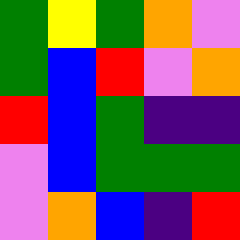[["green", "yellow", "green", "orange", "violet"], ["green", "blue", "red", "violet", "orange"], ["red", "blue", "green", "indigo", "indigo"], ["violet", "blue", "green", "green", "green"], ["violet", "orange", "blue", "indigo", "red"]]